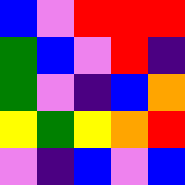[["blue", "violet", "red", "red", "red"], ["green", "blue", "violet", "red", "indigo"], ["green", "violet", "indigo", "blue", "orange"], ["yellow", "green", "yellow", "orange", "red"], ["violet", "indigo", "blue", "violet", "blue"]]